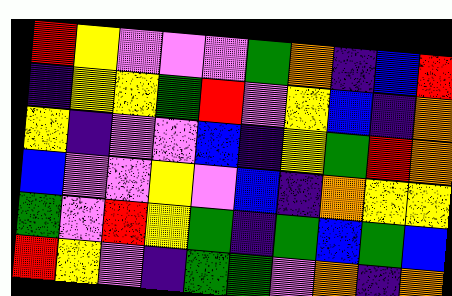[["red", "yellow", "violet", "violet", "violet", "green", "orange", "indigo", "blue", "red"], ["indigo", "yellow", "yellow", "green", "red", "violet", "yellow", "blue", "indigo", "orange"], ["yellow", "indigo", "violet", "violet", "blue", "indigo", "yellow", "green", "red", "orange"], ["blue", "violet", "violet", "yellow", "violet", "blue", "indigo", "orange", "yellow", "yellow"], ["green", "violet", "red", "yellow", "green", "indigo", "green", "blue", "green", "blue"], ["red", "yellow", "violet", "indigo", "green", "green", "violet", "orange", "indigo", "orange"]]